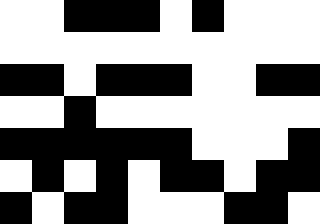[["white", "white", "black", "black", "black", "white", "black", "white", "white", "white"], ["white", "white", "white", "white", "white", "white", "white", "white", "white", "white"], ["black", "black", "white", "black", "black", "black", "white", "white", "black", "black"], ["white", "white", "black", "white", "white", "white", "white", "white", "white", "white"], ["black", "black", "black", "black", "black", "black", "white", "white", "white", "black"], ["white", "black", "white", "black", "white", "black", "black", "white", "black", "black"], ["black", "white", "black", "black", "white", "white", "white", "black", "black", "white"]]